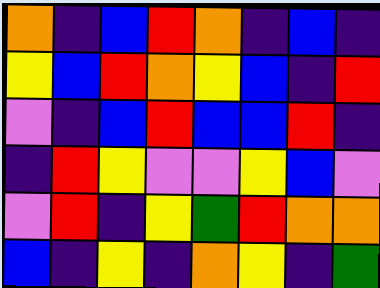[["orange", "indigo", "blue", "red", "orange", "indigo", "blue", "indigo"], ["yellow", "blue", "red", "orange", "yellow", "blue", "indigo", "red"], ["violet", "indigo", "blue", "red", "blue", "blue", "red", "indigo"], ["indigo", "red", "yellow", "violet", "violet", "yellow", "blue", "violet"], ["violet", "red", "indigo", "yellow", "green", "red", "orange", "orange"], ["blue", "indigo", "yellow", "indigo", "orange", "yellow", "indigo", "green"]]